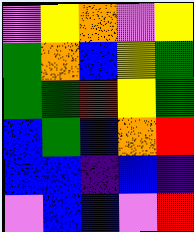[["violet", "yellow", "orange", "violet", "yellow"], ["green", "orange", "blue", "yellow", "green"], ["green", "green", "red", "yellow", "green"], ["blue", "green", "blue", "orange", "red"], ["blue", "blue", "indigo", "blue", "indigo"], ["violet", "blue", "blue", "violet", "red"]]